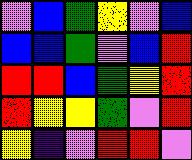[["violet", "blue", "green", "yellow", "violet", "blue"], ["blue", "blue", "green", "violet", "blue", "red"], ["red", "red", "blue", "green", "yellow", "red"], ["red", "yellow", "yellow", "green", "violet", "red"], ["yellow", "indigo", "violet", "red", "red", "violet"]]